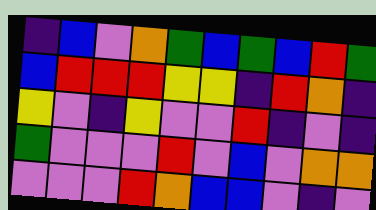[["indigo", "blue", "violet", "orange", "green", "blue", "green", "blue", "red", "green"], ["blue", "red", "red", "red", "yellow", "yellow", "indigo", "red", "orange", "indigo"], ["yellow", "violet", "indigo", "yellow", "violet", "violet", "red", "indigo", "violet", "indigo"], ["green", "violet", "violet", "violet", "red", "violet", "blue", "violet", "orange", "orange"], ["violet", "violet", "violet", "red", "orange", "blue", "blue", "violet", "indigo", "violet"]]